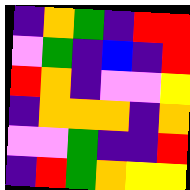[["indigo", "orange", "green", "indigo", "red", "red"], ["violet", "green", "indigo", "blue", "indigo", "red"], ["red", "orange", "indigo", "violet", "violet", "yellow"], ["indigo", "orange", "orange", "orange", "indigo", "orange"], ["violet", "violet", "green", "indigo", "indigo", "red"], ["indigo", "red", "green", "orange", "yellow", "yellow"]]